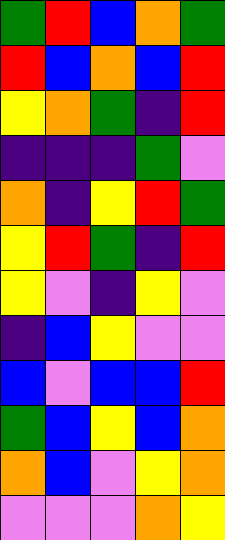[["green", "red", "blue", "orange", "green"], ["red", "blue", "orange", "blue", "red"], ["yellow", "orange", "green", "indigo", "red"], ["indigo", "indigo", "indigo", "green", "violet"], ["orange", "indigo", "yellow", "red", "green"], ["yellow", "red", "green", "indigo", "red"], ["yellow", "violet", "indigo", "yellow", "violet"], ["indigo", "blue", "yellow", "violet", "violet"], ["blue", "violet", "blue", "blue", "red"], ["green", "blue", "yellow", "blue", "orange"], ["orange", "blue", "violet", "yellow", "orange"], ["violet", "violet", "violet", "orange", "yellow"]]